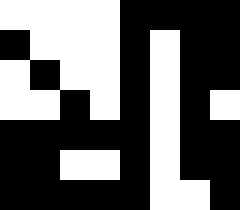[["white", "white", "white", "white", "black", "black", "black", "black"], ["black", "white", "white", "white", "black", "white", "black", "black"], ["white", "black", "white", "white", "black", "white", "black", "black"], ["white", "white", "black", "white", "black", "white", "black", "white"], ["black", "black", "black", "black", "black", "white", "black", "black"], ["black", "black", "white", "white", "black", "white", "black", "black"], ["black", "black", "black", "black", "black", "white", "white", "black"]]